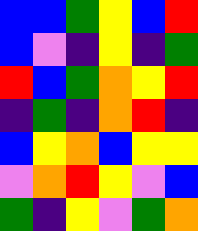[["blue", "blue", "green", "yellow", "blue", "red"], ["blue", "violet", "indigo", "yellow", "indigo", "green"], ["red", "blue", "green", "orange", "yellow", "red"], ["indigo", "green", "indigo", "orange", "red", "indigo"], ["blue", "yellow", "orange", "blue", "yellow", "yellow"], ["violet", "orange", "red", "yellow", "violet", "blue"], ["green", "indigo", "yellow", "violet", "green", "orange"]]